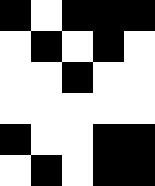[["black", "white", "black", "black", "black"], ["white", "black", "white", "black", "white"], ["white", "white", "black", "white", "white"], ["white", "white", "white", "white", "white"], ["black", "white", "white", "black", "black"], ["white", "black", "white", "black", "black"]]